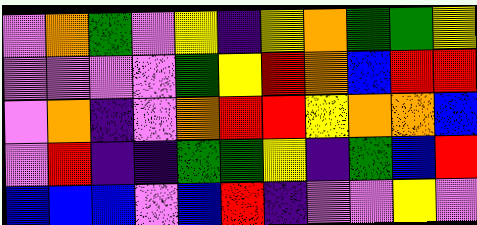[["violet", "orange", "green", "violet", "yellow", "indigo", "yellow", "orange", "green", "green", "yellow"], ["violet", "violet", "violet", "violet", "green", "yellow", "red", "orange", "blue", "red", "red"], ["violet", "orange", "indigo", "violet", "orange", "red", "red", "yellow", "orange", "orange", "blue"], ["violet", "red", "indigo", "indigo", "green", "green", "yellow", "indigo", "green", "blue", "red"], ["blue", "blue", "blue", "violet", "blue", "red", "indigo", "violet", "violet", "yellow", "violet"]]